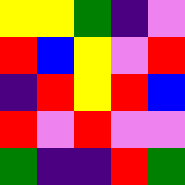[["yellow", "yellow", "green", "indigo", "violet"], ["red", "blue", "yellow", "violet", "red"], ["indigo", "red", "yellow", "red", "blue"], ["red", "violet", "red", "violet", "violet"], ["green", "indigo", "indigo", "red", "green"]]